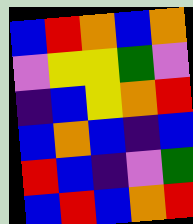[["blue", "red", "orange", "blue", "orange"], ["violet", "yellow", "yellow", "green", "violet"], ["indigo", "blue", "yellow", "orange", "red"], ["blue", "orange", "blue", "indigo", "blue"], ["red", "blue", "indigo", "violet", "green"], ["blue", "red", "blue", "orange", "red"]]